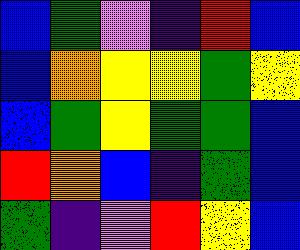[["blue", "green", "violet", "indigo", "red", "blue"], ["blue", "orange", "yellow", "yellow", "green", "yellow"], ["blue", "green", "yellow", "green", "green", "blue"], ["red", "orange", "blue", "indigo", "green", "blue"], ["green", "indigo", "violet", "red", "yellow", "blue"]]